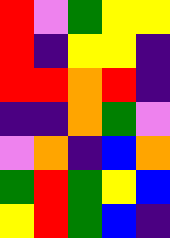[["red", "violet", "green", "yellow", "yellow"], ["red", "indigo", "yellow", "yellow", "indigo"], ["red", "red", "orange", "red", "indigo"], ["indigo", "indigo", "orange", "green", "violet"], ["violet", "orange", "indigo", "blue", "orange"], ["green", "red", "green", "yellow", "blue"], ["yellow", "red", "green", "blue", "indigo"]]